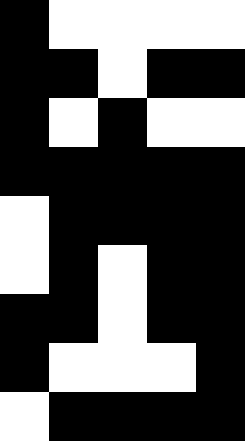[["black", "white", "white", "white", "white"], ["black", "black", "white", "black", "black"], ["black", "white", "black", "white", "white"], ["black", "black", "black", "black", "black"], ["white", "black", "black", "black", "black"], ["white", "black", "white", "black", "black"], ["black", "black", "white", "black", "black"], ["black", "white", "white", "white", "black"], ["white", "black", "black", "black", "black"]]